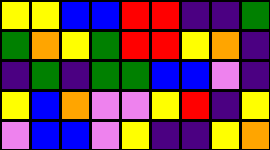[["yellow", "yellow", "blue", "blue", "red", "red", "indigo", "indigo", "green"], ["green", "orange", "yellow", "green", "red", "red", "yellow", "orange", "indigo"], ["indigo", "green", "indigo", "green", "green", "blue", "blue", "violet", "indigo"], ["yellow", "blue", "orange", "violet", "violet", "yellow", "red", "indigo", "yellow"], ["violet", "blue", "blue", "violet", "yellow", "indigo", "indigo", "yellow", "orange"]]